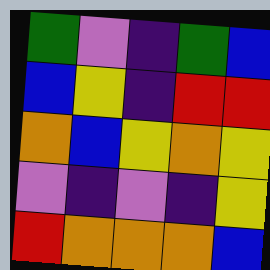[["green", "violet", "indigo", "green", "blue"], ["blue", "yellow", "indigo", "red", "red"], ["orange", "blue", "yellow", "orange", "yellow"], ["violet", "indigo", "violet", "indigo", "yellow"], ["red", "orange", "orange", "orange", "blue"]]